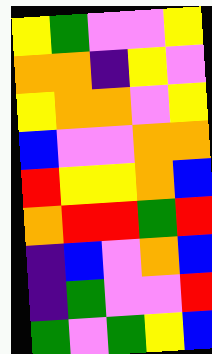[["yellow", "green", "violet", "violet", "yellow"], ["orange", "orange", "indigo", "yellow", "violet"], ["yellow", "orange", "orange", "violet", "yellow"], ["blue", "violet", "violet", "orange", "orange"], ["red", "yellow", "yellow", "orange", "blue"], ["orange", "red", "red", "green", "red"], ["indigo", "blue", "violet", "orange", "blue"], ["indigo", "green", "violet", "violet", "red"], ["green", "violet", "green", "yellow", "blue"]]